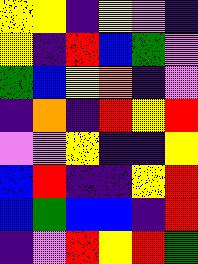[["yellow", "yellow", "indigo", "yellow", "violet", "indigo"], ["yellow", "indigo", "red", "blue", "green", "violet"], ["green", "blue", "yellow", "orange", "indigo", "violet"], ["indigo", "orange", "indigo", "red", "yellow", "red"], ["violet", "violet", "yellow", "indigo", "indigo", "yellow"], ["blue", "red", "indigo", "indigo", "yellow", "red"], ["blue", "green", "blue", "blue", "indigo", "red"], ["indigo", "violet", "red", "yellow", "red", "green"]]